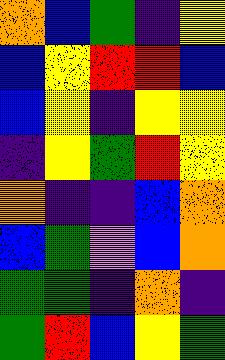[["orange", "blue", "green", "indigo", "yellow"], ["blue", "yellow", "red", "red", "blue"], ["blue", "yellow", "indigo", "yellow", "yellow"], ["indigo", "yellow", "green", "red", "yellow"], ["orange", "indigo", "indigo", "blue", "orange"], ["blue", "green", "violet", "blue", "orange"], ["green", "green", "indigo", "orange", "indigo"], ["green", "red", "blue", "yellow", "green"]]